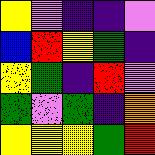[["yellow", "violet", "indigo", "indigo", "violet"], ["blue", "red", "yellow", "green", "indigo"], ["yellow", "green", "indigo", "red", "violet"], ["green", "violet", "green", "indigo", "orange"], ["yellow", "yellow", "yellow", "green", "red"]]